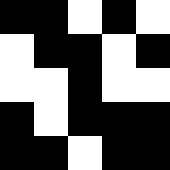[["black", "black", "white", "black", "white"], ["white", "black", "black", "white", "black"], ["white", "white", "black", "white", "white"], ["black", "white", "black", "black", "black"], ["black", "black", "white", "black", "black"]]